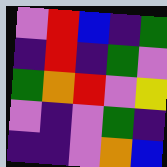[["violet", "red", "blue", "indigo", "green"], ["indigo", "red", "indigo", "green", "violet"], ["green", "orange", "red", "violet", "yellow"], ["violet", "indigo", "violet", "green", "indigo"], ["indigo", "indigo", "violet", "orange", "blue"]]